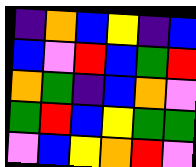[["indigo", "orange", "blue", "yellow", "indigo", "blue"], ["blue", "violet", "red", "blue", "green", "red"], ["orange", "green", "indigo", "blue", "orange", "violet"], ["green", "red", "blue", "yellow", "green", "green"], ["violet", "blue", "yellow", "orange", "red", "violet"]]